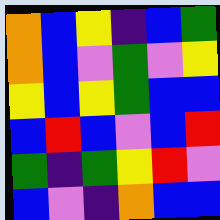[["orange", "blue", "yellow", "indigo", "blue", "green"], ["orange", "blue", "violet", "green", "violet", "yellow"], ["yellow", "blue", "yellow", "green", "blue", "blue"], ["blue", "red", "blue", "violet", "blue", "red"], ["green", "indigo", "green", "yellow", "red", "violet"], ["blue", "violet", "indigo", "orange", "blue", "blue"]]